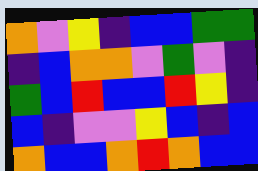[["orange", "violet", "yellow", "indigo", "blue", "blue", "green", "green"], ["indigo", "blue", "orange", "orange", "violet", "green", "violet", "indigo"], ["green", "blue", "red", "blue", "blue", "red", "yellow", "indigo"], ["blue", "indigo", "violet", "violet", "yellow", "blue", "indigo", "blue"], ["orange", "blue", "blue", "orange", "red", "orange", "blue", "blue"]]